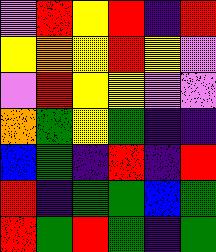[["violet", "red", "yellow", "red", "indigo", "red"], ["yellow", "orange", "yellow", "red", "yellow", "violet"], ["violet", "red", "yellow", "yellow", "violet", "violet"], ["orange", "green", "yellow", "green", "indigo", "indigo"], ["blue", "green", "indigo", "red", "indigo", "red"], ["red", "indigo", "green", "green", "blue", "green"], ["red", "green", "red", "green", "indigo", "green"]]